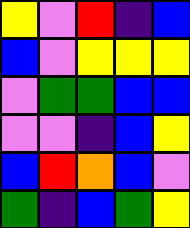[["yellow", "violet", "red", "indigo", "blue"], ["blue", "violet", "yellow", "yellow", "yellow"], ["violet", "green", "green", "blue", "blue"], ["violet", "violet", "indigo", "blue", "yellow"], ["blue", "red", "orange", "blue", "violet"], ["green", "indigo", "blue", "green", "yellow"]]